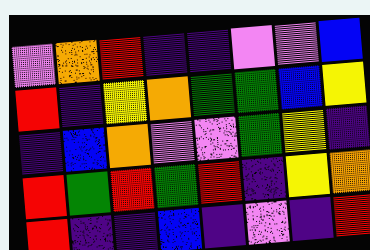[["violet", "orange", "red", "indigo", "indigo", "violet", "violet", "blue"], ["red", "indigo", "yellow", "orange", "green", "green", "blue", "yellow"], ["indigo", "blue", "orange", "violet", "violet", "green", "yellow", "indigo"], ["red", "green", "red", "green", "red", "indigo", "yellow", "orange"], ["red", "indigo", "indigo", "blue", "indigo", "violet", "indigo", "red"]]